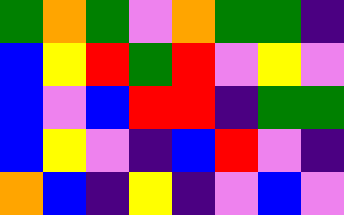[["green", "orange", "green", "violet", "orange", "green", "green", "indigo"], ["blue", "yellow", "red", "green", "red", "violet", "yellow", "violet"], ["blue", "violet", "blue", "red", "red", "indigo", "green", "green"], ["blue", "yellow", "violet", "indigo", "blue", "red", "violet", "indigo"], ["orange", "blue", "indigo", "yellow", "indigo", "violet", "blue", "violet"]]